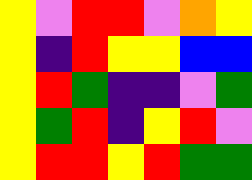[["yellow", "violet", "red", "red", "violet", "orange", "yellow"], ["yellow", "indigo", "red", "yellow", "yellow", "blue", "blue"], ["yellow", "red", "green", "indigo", "indigo", "violet", "green"], ["yellow", "green", "red", "indigo", "yellow", "red", "violet"], ["yellow", "red", "red", "yellow", "red", "green", "green"]]